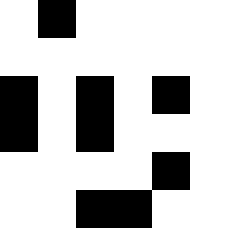[["white", "black", "white", "white", "white", "white"], ["white", "white", "white", "white", "white", "white"], ["black", "white", "black", "white", "black", "white"], ["black", "white", "black", "white", "white", "white"], ["white", "white", "white", "white", "black", "white"], ["white", "white", "black", "black", "white", "white"]]